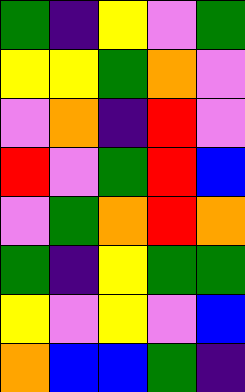[["green", "indigo", "yellow", "violet", "green"], ["yellow", "yellow", "green", "orange", "violet"], ["violet", "orange", "indigo", "red", "violet"], ["red", "violet", "green", "red", "blue"], ["violet", "green", "orange", "red", "orange"], ["green", "indigo", "yellow", "green", "green"], ["yellow", "violet", "yellow", "violet", "blue"], ["orange", "blue", "blue", "green", "indigo"]]